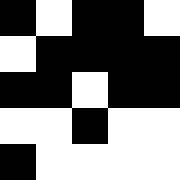[["black", "white", "black", "black", "white"], ["white", "black", "black", "black", "black"], ["black", "black", "white", "black", "black"], ["white", "white", "black", "white", "white"], ["black", "white", "white", "white", "white"]]